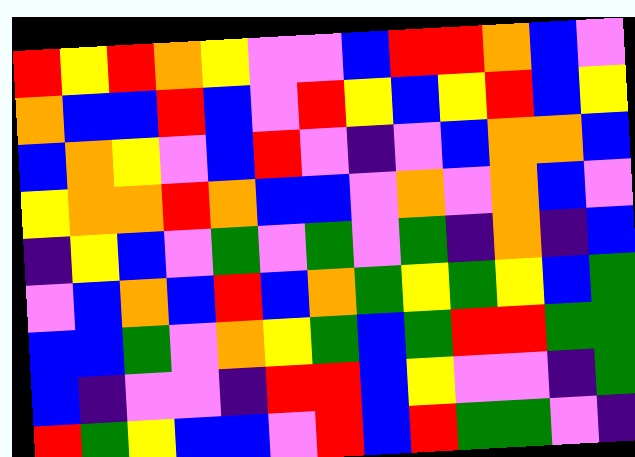[["red", "yellow", "red", "orange", "yellow", "violet", "violet", "blue", "red", "red", "orange", "blue", "violet"], ["orange", "blue", "blue", "red", "blue", "violet", "red", "yellow", "blue", "yellow", "red", "blue", "yellow"], ["blue", "orange", "yellow", "violet", "blue", "red", "violet", "indigo", "violet", "blue", "orange", "orange", "blue"], ["yellow", "orange", "orange", "red", "orange", "blue", "blue", "violet", "orange", "violet", "orange", "blue", "violet"], ["indigo", "yellow", "blue", "violet", "green", "violet", "green", "violet", "green", "indigo", "orange", "indigo", "blue"], ["violet", "blue", "orange", "blue", "red", "blue", "orange", "green", "yellow", "green", "yellow", "blue", "green"], ["blue", "blue", "green", "violet", "orange", "yellow", "green", "blue", "green", "red", "red", "green", "green"], ["blue", "indigo", "violet", "violet", "indigo", "red", "red", "blue", "yellow", "violet", "violet", "indigo", "green"], ["red", "green", "yellow", "blue", "blue", "violet", "red", "blue", "red", "green", "green", "violet", "indigo"]]